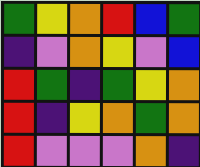[["green", "yellow", "orange", "red", "blue", "green"], ["indigo", "violet", "orange", "yellow", "violet", "blue"], ["red", "green", "indigo", "green", "yellow", "orange"], ["red", "indigo", "yellow", "orange", "green", "orange"], ["red", "violet", "violet", "violet", "orange", "indigo"]]